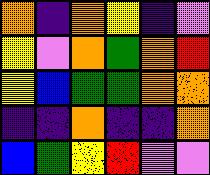[["orange", "indigo", "orange", "yellow", "indigo", "violet"], ["yellow", "violet", "orange", "green", "orange", "red"], ["yellow", "blue", "green", "green", "orange", "orange"], ["indigo", "indigo", "orange", "indigo", "indigo", "orange"], ["blue", "green", "yellow", "red", "violet", "violet"]]